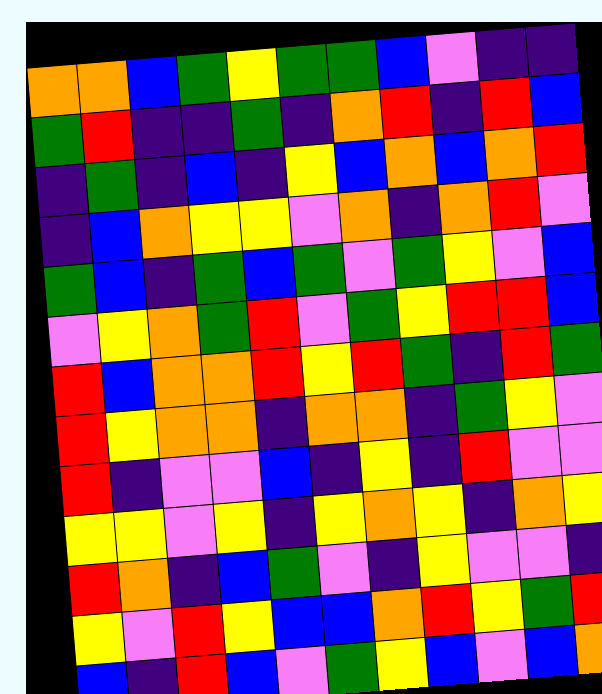[["orange", "orange", "blue", "green", "yellow", "green", "green", "blue", "violet", "indigo", "indigo"], ["green", "red", "indigo", "indigo", "green", "indigo", "orange", "red", "indigo", "red", "blue"], ["indigo", "green", "indigo", "blue", "indigo", "yellow", "blue", "orange", "blue", "orange", "red"], ["indigo", "blue", "orange", "yellow", "yellow", "violet", "orange", "indigo", "orange", "red", "violet"], ["green", "blue", "indigo", "green", "blue", "green", "violet", "green", "yellow", "violet", "blue"], ["violet", "yellow", "orange", "green", "red", "violet", "green", "yellow", "red", "red", "blue"], ["red", "blue", "orange", "orange", "red", "yellow", "red", "green", "indigo", "red", "green"], ["red", "yellow", "orange", "orange", "indigo", "orange", "orange", "indigo", "green", "yellow", "violet"], ["red", "indigo", "violet", "violet", "blue", "indigo", "yellow", "indigo", "red", "violet", "violet"], ["yellow", "yellow", "violet", "yellow", "indigo", "yellow", "orange", "yellow", "indigo", "orange", "yellow"], ["red", "orange", "indigo", "blue", "green", "violet", "indigo", "yellow", "violet", "violet", "indigo"], ["yellow", "violet", "red", "yellow", "blue", "blue", "orange", "red", "yellow", "green", "red"], ["blue", "indigo", "red", "blue", "violet", "green", "yellow", "blue", "violet", "blue", "orange"]]